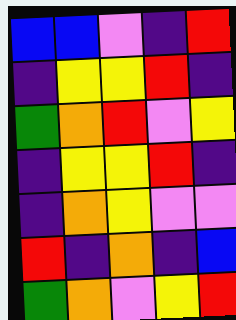[["blue", "blue", "violet", "indigo", "red"], ["indigo", "yellow", "yellow", "red", "indigo"], ["green", "orange", "red", "violet", "yellow"], ["indigo", "yellow", "yellow", "red", "indigo"], ["indigo", "orange", "yellow", "violet", "violet"], ["red", "indigo", "orange", "indigo", "blue"], ["green", "orange", "violet", "yellow", "red"]]